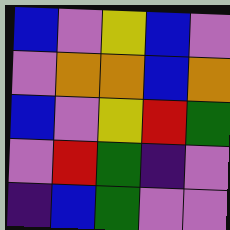[["blue", "violet", "yellow", "blue", "violet"], ["violet", "orange", "orange", "blue", "orange"], ["blue", "violet", "yellow", "red", "green"], ["violet", "red", "green", "indigo", "violet"], ["indigo", "blue", "green", "violet", "violet"]]